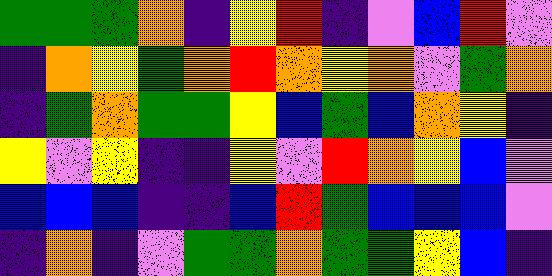[["green", "green", "green", "orange", "indigo", "yellow", "red", "indigo", "violet", "blue", "red", "violet"], ["indigo", "orange", "yellow", "green", "orange", "red", "orange", "yellow", "orange", "violet", "green", "orange"], ["indigo", "green", "orange", "green", "green", "yellow", "blue", "green", "blue", "orange", "yellow", "indigo"], ["yellow", "violet", "yellow", "indigo", "indigo", "yellow", "violet", "red", "orange", "yellow", "blue", "violet"], ["blue", "blue", "blue", "indigo", "indigo", "blue", "red", "green", "blue", "blue", "blue", "violet"], ["indigo", "orange", "indigo", "violet", "green", "green", "orange", "green", "green", "yellow", "blue", "indigo"]]